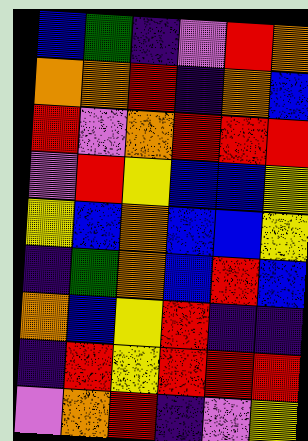[["blue", "green", "indigo", "violet", "red", "orange"], ["orange", "orange", "red", "indigo", "orange", "blue"], ["red", "violet", "orange", "red", "red", "red"], ["violet", "red", "yellow", "blue", "blue", "yellow"], ["yellow", "blue", "orange", "blue", "blue", "yellow"], ["indigo", "green", "orange", "blue", "red", "blue"], ["orange", "blue", "yellow", "red", "indigo", "indigo"], ["indigo", "red", "yellow", "red", "red", "red"], ["violet", "orange", "red", "indigo", "violet", "yellow"]]